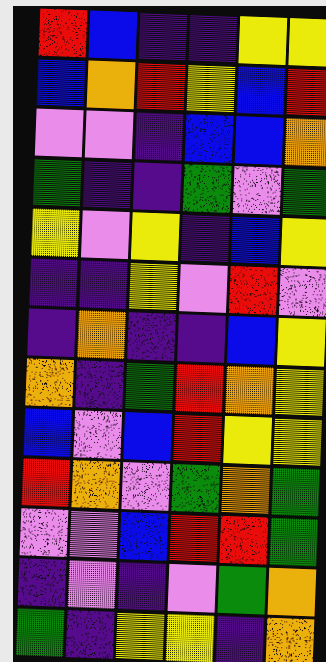[["red", "blue", "indigo", "indigo", "yellow", "yellow"], ["blue", "orange", "red", "yellow", "blue", "red"], ["violet", "violet", "indigo", "blue", "blue", "orange"], ["green", "indigo", "indigo", "green", "violet", "green"], ["yellow", "violet", "yellow", "indigo", "blue", "yellow"], ["indigo", "indigo", "yellow", "violet", "red", "violet"], ["indigo", "orange", "indigo", "indigo", "blue", "yellow"], ["orange", "indigo", "green", "red", "orange", "yellow"], ["blue", "violet", "blue", "red", "yellow", "yellow"], ["red", "orange", "violet", "green", "orange", "green"], ["violet", "violet", "blue", "red", "red", "green"], ["indigo", "violet", "indigo", "violet", "green", "orange"], ["green", "indigo", "yellow", "yellow", "indigo", "orange"]]